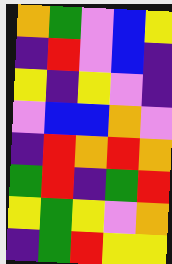[["orange", "green", "violet", "blue", "yellow"], ["indigo", "red", "violet", "blue", "indigo"], ["yellow", "indigo", "yellow", "violet", "indigo"], ["violet", "blue", "blue", "orange", "violet"], ["indigo", "red", "orange", "red", "orange"], ["green", "red", "indigo", "green", "red"], ["yellow", "green", "yellow", "violet", "orange"], ["indigo", "green", "red", "yellow", "yellow"]]